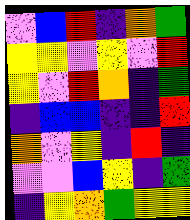[["violet", "blue", "red", "indigo", "orange", "green"], ["yellow", "yellow", "violet", "yellow", "violet", "red"], ["yellow", "violet", "red", "orange", "indigo", "green"], ["indigo", "blue", "blue", "indigo", "indigo", "red"], ["orange", "violet", "yellow", "indigo", "red", "indigo"], ["violet", "violet", "blue", "yellow", "indigo", "green"], ["indigo", "yellow", "orange", "green", "yellow", "yellow"]]